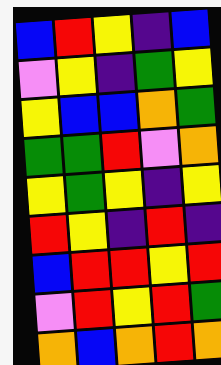[["blue", "red", "yellow", "indigo", "blue"], ["violet", "yellow", "indigo", "green", "yellow"], ["yellow", "blue", "blue", "orange", "green"], ["green", "green", "red", "violet", "orange"], ["yellow", "green", "yellow", "indigo", "yellow"], ["red", "yellow", "indigo", "red", "indigo"], ["blue", "red", "red", "yellow", "red"], ["violet", "red", "yellow", "red", "green"], ["orange", "blue", "orange", "red", "orange"]]